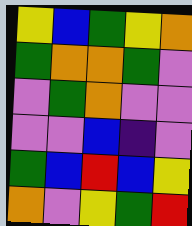[["yellow", "blue", "green", "yellow", "orange"], ["green", "orange", "orange", "green", "violet"], ["violet", "green", "orange", "violet", "violet"], ["violet", "violet", "blue", "indigo", "violet"], ["green", "blue", "red", "blue", "yellow"], ["orange", "violet", "yellow", "green", "red"]]